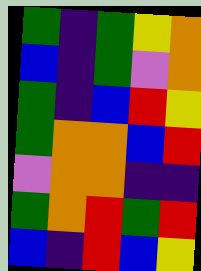[["green", "indigo", "green", "yellow", "orange"], ["blue", "indigo", "green", "violet", "orange"], ["green", "indigo", "blue", "red", "yellow"], ["green", "orange", "orange", "blue", "red"], ["violet", "orange", "orange", "indigo", "indigo"], ["green", "orange", "red", "green", "red"], ["blue", "indigo", "red", "blue", "yellow"]]